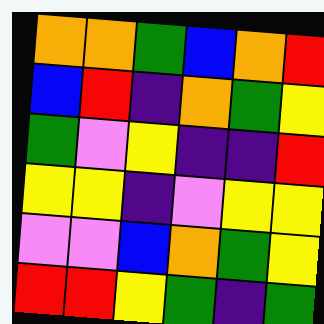[["orange", "orange", "green", "blue", "orange", "red"], ["blue", "red", "indigo", "orange", "green", "yellow"], ["green", "violet", "yellow", "indigo", "indigo", "red"], ["yellow", "yellow", "indigo", "violet", "yellow", "yellow"], ["violet", "violet", "blue", "orange", "green", "yellow"], ["red", "red", "yellow", "green", "indigo", "green"]]